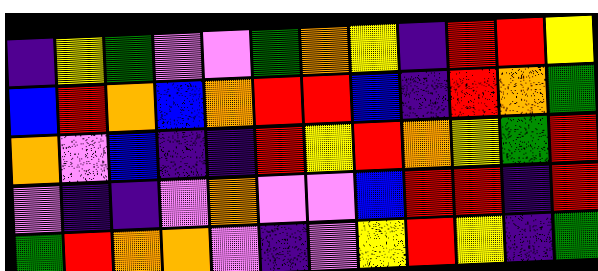[["indigo", "yellow", "green", "violet", "violet", "green", "orange", "yellow", "indigo", "red", "red", "yellow"], ["blue", "red", "orange", "blue", "orange", "red", "red", "blue", "indigo", "red", "orange", "green"], ["orange", "violet", "blue", "indigo", "indigo", "red", "yellow", "red", "orange", "yellow", "green", "red"], ["violet", "indigo", "indigo", "violet", "orange", "violet", "violet", "blue", "red", "red", "indigo", "red"], ["green", "red", "orange", "orange", "violet", "indigo", "violet", "yellow", "red", "yellow", "indigo", "green"]]